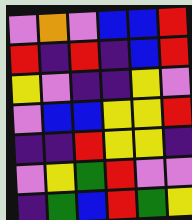[["violet", "orange", "violet", "blue", "blue", "red"], ["red", "indigo", "red", "indigo", "blue", "red"], ["yellow", "violet", "indigo", "indigo", "yellow", "violet"], ["violet", "blue", "blue", "yellow", "yellow", "red"], ["indigo", "indigo", "red", "yellow", "yellow", "indigo"], ["violet", "yellow", "green", "red", "violet", "violet"], ["indigo", "green", "blue", "red", "green", "yellow"]]